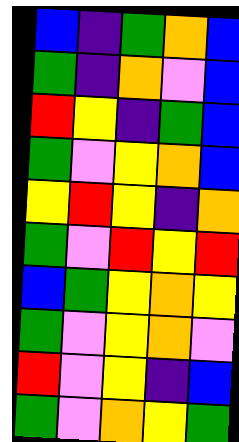[["blue", "indigo", "green", "orange", "blue"], ["green", "indigo", "orange", "violet", "blue"], ["red", "yellow", "indigo", "green", "blue"], ["green", "violet", "yellow", "orange", "blue"], ["yellow", "red", "yellow", "indigo", "orange"], ["green", "violet", "red", "yellow", "red"], ["blue", "green", "yellow", "orange", "yellow"], ["green", "violet", "yellow", "orange", "violet"], ["red", "violet", "yellow", "indigo", "blue"], ["green", "violet", "orange", "yellow", "green"]]